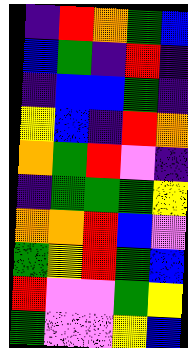[["indigo", "red", "orange", "green", "blue"], ["blue", "green", "indigo", "red", "indigo"], ["indigo", "blue", "blue", "green", "indigo"], ["yellow", "blue", "indigo", "red", "orange"], ["orange", "green", "red", "violet", "indigo"], ["indigo", "green", "green", "green", "yellow"], ["orange", "orange", "red", "blue", "violet"], ["green", "yellow", "red", "green", "blue"], ["red", "violet", "violet", "green", "yellow"], ["green", "violet", "violet", "yellow", "blue"]]